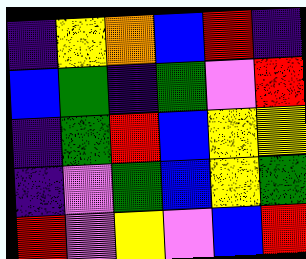[["indigo", "yellow", "orange", "blue", "red", "indigo"], ["blue", "green", "indigo", "green", "violet", "red"], ["indigo", "green", "red", "blue", "yellow", "yellow"], ["indigo", "violet", "green", "blue", "yellow", "green"], ["red", "violet", "yellow", "violet", "blue", "red"]]